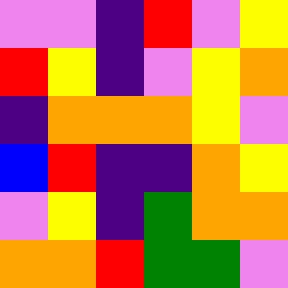[["violet", "violet", "indigo", "red", "violet", "yellow"], ["red", "yellow", "indigo", "violet", "yellow", "orange"], ["indigo", "orange", "orange", "orange", "yellow", "violet"], ["blue", "red", "indigo", "indigo", "orange", "yellow"], ["violet", "yellow", "indigo", "green", "orange", "orange"], ["orange", "orange", "red", "green", "green", "violet"]]